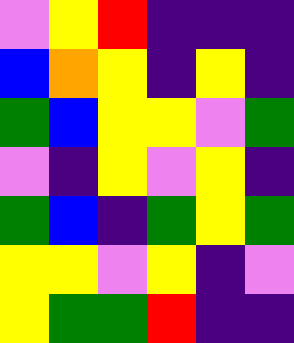[["violet", "yellow", "red", "indigo", "indigo", "indigo"], ["blue", "orange", "yellow", "indigo", "yellow", "indigo"], ["green", "blue", "yellow", "yellow", "violet", "green"], ["violet", "indigo", "yellow", "violet", "yellow", "indigo"], ["green", "blue", "indigo", "green", "yellow", "green"], ["yellow", "yellow", "violet", "yellow", "indigo", "violet"], ["yellow", "green", "green", "red", "indigo", "indigo"]]